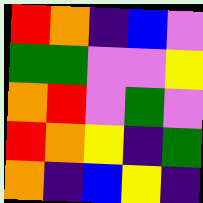[["red", "orange", "indigo", "blue", "violet"], ["green", "green", "violet", "violet", "yellow"], ["orange", "red", "violet", "green", "violet"], ["red", "orange", "yellow", "indigo", "green"], ["orange", "indigo", "blue", "yellow", "indigo"]]